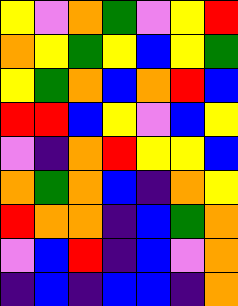[["yellow", "violet", "orange", "green", "violet", "yellow", "red"], ["orange", "yellow", "green", "yellow", "blue", "yellow", "green"], ["yellow", "green", "orange", "blue", "orange", "red", "blue"], ["red", "red", "blue", "yellow", "violet", "blue", "yellow"], ["violet", "indigo", "orange", "red", "yellow", "yellow", "blue"], ["orange", "green", "orange", "blue", "indigo", "orange", "yellow"], ["red", "orange", "orange", "indigo", "blue", "green", "orange"], ["violet", "blue", "red", "indigo", "blue", "violet", "orange"], ["indigo", "blue", "indigo", "blue", "blue", "indigo", "orange"]]